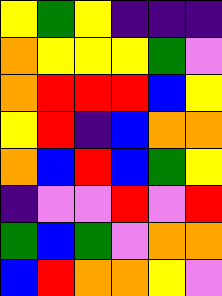[["yellow", "green", "yellow", "indigo", "indigo", "indigo"], ["orange", "yellow", "yellow", "yellow", "green", "violet"], ["orange", "red", "red", "red", "blue", "yellow"], ["yellow", "red", "indigo", "blue", "orange", "orange"], ["orange", "blue", "red", "blue", "green", "yellow"], ["indigo", "violet", "violet", "red", "violet", "red"], ["green", "blue", "green", "violet", "orange", "orange"], ["blue", "red", "orange", "orange", "yellow", "violet"]]